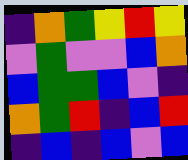[["indigo", "orange", "green", "yellow", "red", "yellow"], ["violet", "green", "violet", "violet", "blue", "orange"], ["blue", "green", "green", "blue", "violet", "indigo"], ["orange", "green", "red", "indigo", "blue", "red"], ["indigo", "blue", "indigo", "blue", "violet", "blue"]]